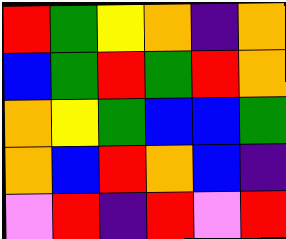[["red", "green", "yellow", "orange", "indigo", "orange"], ["blue", "green", "red", "green", "red", "orange"], ["orange", "yellow", "green", "blue", "blue", "green"], ["orange", "blue", "red", "orange", "blue", "indigo"], ["violet", "red", "indigo", "red", "violet", "red"]]